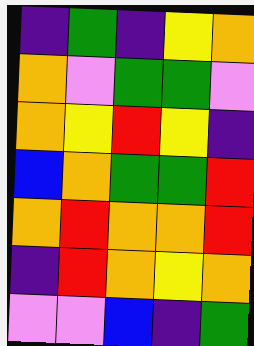[["indigo", "green", "indigo", "yellow", "orange"], ["orange", "violet", "green", "green", "violet"], ["orange", "yellow", "red", "yellow", "indigo"], ["blue", "orange", "green", "green", "red"], ["orange", "red", "orange", "orange", "red"], ["indigo", "red", "orange", "yellow", "orange"], ["violet", "violet", "blue", "indigo", "green"]]